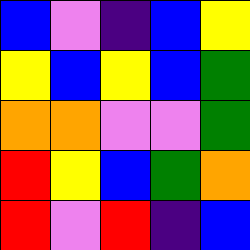[["blue", "violet", "indigo", "blue", "yellow"], ["yellow", "blue", "yellow", "blue", "green"], ["orange", "orange", "violet", "violet", "green"], ["red", "yellow", "blue", "green", "orange"], ["red", "violet", "red", "indigo", "blue"]]